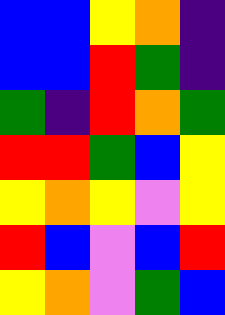[["blue", "blue", "yellow", "orange", "indigo"], ["blue", "blue", "red", "green", "indigo"], ["green", "indigo", "red", "orange", "green"], ["red", "red", "green", "blue", "yellow"], ["yellow", "orange", "yellow", "violet", "yellow"], ["red", "blue", "violet", "blue", "red"], ["yellow", "orange", "violet", "green", "blue"]]